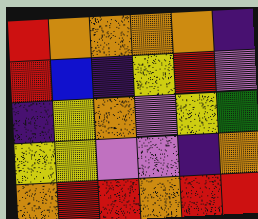[["red", "orange", "orange", "orange", "orange", "indigo"], ["red", "blue", "indigo", "yellow", "red", "violet"], ["indigo", "yellow", "orange", "violet", "yellow", "green"], ["yellow", "yellow", "violet", "violet", "indigo", "orange"], ["orange", "red", "red", "orange", "red", "red"]]